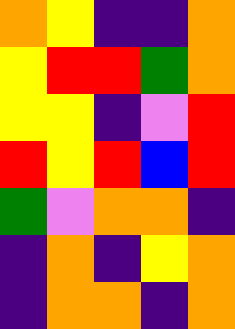[["orange", "yellow", "indigo", "indigo", "orange"], ["yellow", "red", "red", "green", "orange"], ["yellow", "yellow", "indigo", "violet", "red"], ["red", "yellow", "red", "blue", "red"], ["green", "violet", "orange", "orange", "indigo"], ["indigo", "orange", "indigo", "yellow", "orange"], ["indigo", "orange", "orange", "indigo", "orange"]]